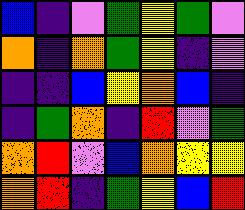[["blue", "indigo", "violet", "green", "yellow", "green", "violet"], ["orange", "indigo", "orange", "green", "yellow", "indigo", "violet"], ["indigo", "indigo", "blue", "yellow", "orange", "blue", "indigo"], ["indigo", "green", "orange", "indigo", "red", "violet", "green"], ["orange", "red", "violet", "blue", "orange", "yellow", "yellow"], ["orange", "red", "indigo", "green", "yellow", "blue", "red"]]